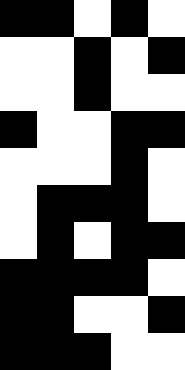[["black", "black", "white", "black", "white"], ["white", "white", "black", "white", "black"], ["white", "white", "black", "white", "white"], ["black", "white", "white", "black", "black"], ["white", "white", "white", "black", "white"], ["white", "black", "black", "black", "white"], ["white", "black", "white", "black", "black"], ["black", "black", "black", "black", "white"], ["black", "black", "white", "white", "black"], ["black", "black", "black", "white", "white"]]